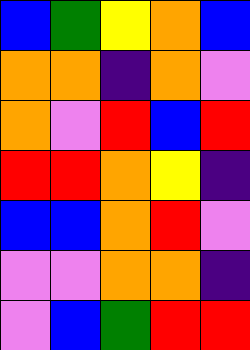[["blue", "green", "yellow", "orange", "blue"], ["orange", "orange", "indigo", "orange", "violet"], ["orange", "violet", "red", "blue", "red"], ["red", "red", "orange", "yellow", "indigo"], ["blue", "blue", "orange", "red", "violet"], ["violet", "violet", "orange", "orange", "indigo"], ["violet", "blue", "green", "red", "red"]]